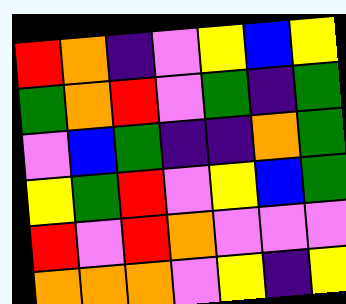[["red", "orange", "indigo", "violet", "yellow", "blue", "yellow"], ["green", "orange", "red", "violet", "green", "indigo", "green"], ["violet", "blue", "green", "indigo", "indigo", "orange", "green"], ["yellow", "green", "red", "violet", "yellow", "blue", "green"], ["red", "violet", "red", "orange", "violet", "violet", "violet"], ["orange", "orange", "orange", "violet", "yellow", "indigo", "yellow"]]